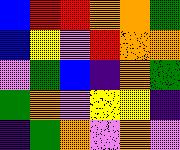[["blue", "red", "red", "orange", "orange", "green"], ["blue", "yellow", "violet", "red", "orange", "orange"], ["violet", "green", "blue", "indigo", "orange", "green"], ["green", "orange", "violet", "yellow", "yellow", "indigo"], ["indigo", "green", "orange", "violet", "orange", "violet"]]